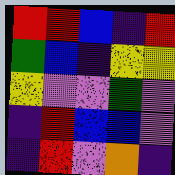[["red", "red", "blue", "indigo", "red"], ["green", "blue", "indigo", "yellow", "yellow"], ["yellow", "violet", "violet", "green", "violet"], ["indigo", "red", "blue", "blue", "violet"], ["indigo", "red", "violet", "orange", "indigo"]]